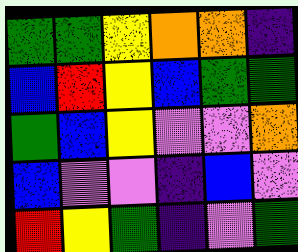[["green", "green", "yellow", "orange", "orange", "indigo"], ["blue", "red", "yellow", "blue", "green", "green"], ["green", "blue", "yellow", "violet", "violet", "orange"], ["blue", "violet", "violet", "indigo", "blue", "violet"], ["red", "yellow", "green", "indigo", "violet", "green"]]